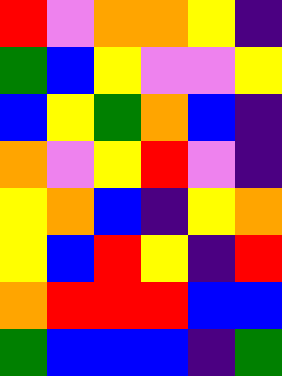[["red", "violet", "orange", "orange", "yellow", "indigo"], ["green", "blue", "yellow", "violet", "violet", "yellow"], ["blue", "yellow", "green", "orange", "blue", "indigo"], ["orange", "violet", "yellow", "red", "violet", "indigo"], ["yellow", "orange", "blue", "indigo", "yellow", "orange"], ["yellow", "blue", "red", "yellow", "indigo", "red"], ["orange", "red", "red", "red", "blue", "blue"], ["green", "blue", "blue", "blue", "indigo", "green"]]